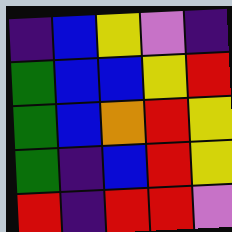[["indigo", "blue", "yellow", "violet", "indigo"], ["green", "blue", "blue", "yellow", "red"], ["green", "blue", "orange", "red", "yellow"], ["green", "indigo", "blue", "red", "yellow"], ["red", "indigo", "red", "red", "violet"]]